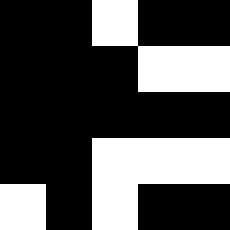[["black", "black", "white", "black", "black"], ["black", "black", "black", "white", "white"], ["black", "black", "black", "black", "black"], ["black", "black", "white", "white", "white"], ["white", "black", "white", "black", "black"]]